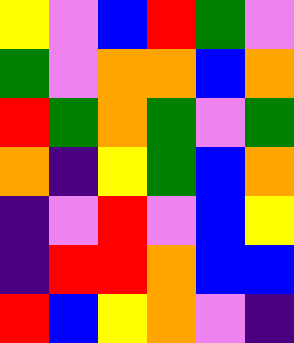[["yellow", "violet", "blue", "red", "green", "violet"], ["green", "violet", "orange", "orange", "blue", "orange"], ["red", "green", "orange", "green", "violet", "green"], ["orange", "indigo", "yellow", "green", "blue", "orange"], ["indigo", "violet", "red", "violet", "blue", "yellow"], ["indigo", "red", "red", "orange", "blue", "blue"], ["red", "blue", "yellow", "orange", "violet", "indigo"]]